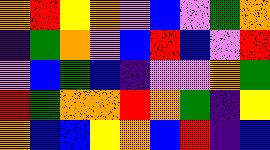[["orange", "red", "yellow", "orange", "violet", "blue", "violet", "green", "orange"], ["indigo", "green", "orange", "violet", "blue", "red", "blue", "violet", "red"], ["violet", "blue", "green", "blue", "indigo", "violet", "violet", "orange", "green"], ["red", "green", "orange", "orange", "red", "orange", "green", "indigo", "yellow"], ["orange", "blue", "blue", "yellow", "orange", "blue", "red", "indigo", "blue"]]